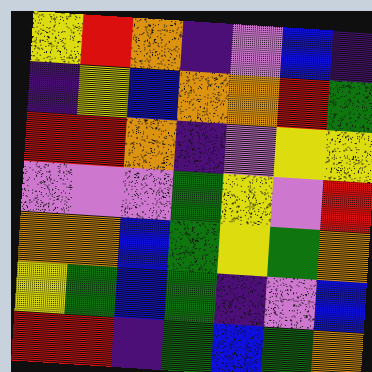[["yellow", "red", "orange", "indigo", "violet", "blue", "indigo"], ["indigo", "yellow", "blue", "orange", "orange", "red", "green"], ["red", "red", "orange", "indigo", "violet", "yellow", "yellow"], ["violet", "violet", "violet", "green", "yellow", "violet", "red"], ["orange", "orange", "blue", "green", "yellow", "green", "orange"], ["yellow", "green", "blue", "green", "indigo", "violet", "blue"], ["red", "red", "indigo", "green", "blue", "green", "orange"]]